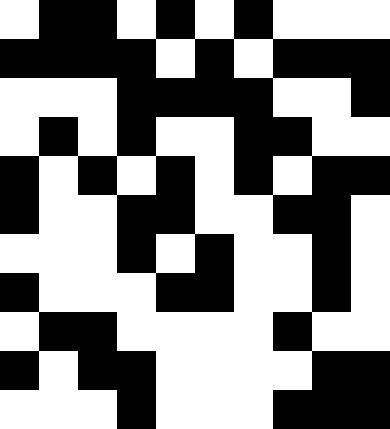[["white", "black", "black", "white", "black", "white", "black", "white", "white", "white"], ["black", "black", "black", "black", "white", "black", "white", "black", "black", "black"], ["white", "white", "white", "black", "black", "black", "black", "white", "white", "black"], ["white", "black", "white", "black", "white", "white", "black", "black", "white", "white"], ["black", "white", "black", "white", "black", "white", "black", "white", "black", "black"], ["black", "white", "white", "black", "black", "white", "white", "black", "black", "white"], ["white", "white", "white", "black", "white", "black", "white", "white", "black", "white"], ["black", "white", "white", "white", "black", "black", "white", "white", "black", "white"], ["white", "black", "black", "white", "white", "white", "white", "black", "white", "white"], ["black", "white", "black", "black", "white", "white", "white", "white", "black", "black"], ["white", "white", "white", "black", "white", "white", "white", "black", "black", "black"]]